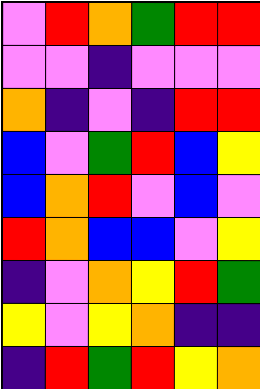[["violet", "red", "orange", "green", "red", "red"], ["violet", "violet", "indigo", "violet", "violet", "violet"], ["orange", "indigo", "violet", "indigo", "red", "red"], ["blue", "violet", "green", "red", "blue", "yellow"], ["blue", "orange", "red", "violet", "blue", "violet"], ["red", "orange", "blue", "blue", "violet", "yellow"], ["indigo", "violet", "orange", "yellow", "red", "green"], ["yellow", "violet", "yellow", "orange", "indigo", "indigo"], ["indigo", "red", "green", "red", "yellow", "orange"]]